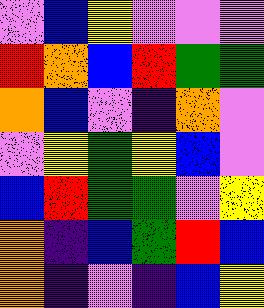[["violet", "blue", "yellow", "violet", "violet", "violet"], ["red", "orange", "blue", "red", "green", "green"], ["orange", "blue", "violet", "indigo", "orange", "violet"], ["violet", "yellow", "green", "yellow", "blue", "violet"], ["blue", "red", "green", "green", "violet", "yellow"], ["orange", "indigo", "blue", "green", "red", "blue"], ["orange", "indigo", "violet", "indigo", "blue", "yellow"]]